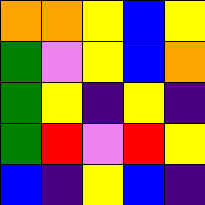[["orange", "orange", "yellow", "blue", "yellow"], ["green", "violet", "yellow", "blue", "orange"], ["green", "yellow", "indigo", "yellow", "indigo"], ["green", "red", "violet", "red", "yellow"], ["blue", "indigo", "yellow", "blue", "indigo"]]